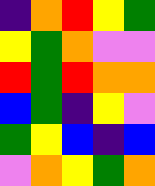[["indigo", "orange", "red", "yellow", "green"], ["yellow", "green", "orange", "violet", "violet"], ["red", "green", "red", "orange", "orange"], ["blue", "green", "indigo", "yellow", "violet"], ["green", "yellow", "blue", "indigo", "blue"], ["violet", "orange", "yellow", "green", "orange"]]